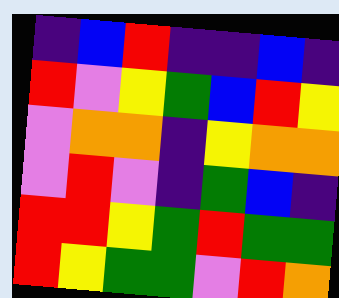[["indigo", "blue", "red", "indigo", "indigo", "blue", "indigo"], ["red", "violet", "yellow", "green", "blue", "red", "yellow"], ["violet", "orange", "orange", "indigo", "yellow", "orange", "orange"], ["violet", "red", "violet", "indigo", "green", "blue", "indigo"], ["red", "red", "yellow", "green", "red", "green", "green"], ["red", "yellow", "green", "green", "violet", "red", "orange"]]